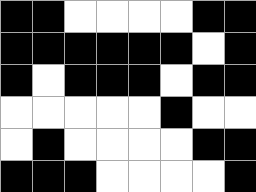[["black", "black", "white", "white", "white", "white", "black", "black"], ["black", "black", "black", "black", "black", "black", "white", "black"], ["black", "white", "black", "black", "black", "white", "black", "black"], ["white", "white", "white", "white", "white", "black", "white", "white"], ["white", "black", "white", "white", "white", "white", "black", "black"], ["black", "black", "black", "white", "white", "white", "white", "black"]]